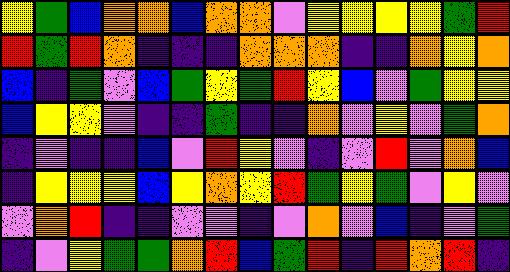[["yellow", "green", "blue", "orange", "orange", "blue", "orange", "orange", "violet", "yellow", "yellow", "yellow", "yellow", "green", "red"], ["red", "green", "red", "orange", "indigo", "indigo", "indigo", "orange", "orange", "orange", "indigo", "indigo", "orange", "yellow", "orange"], ["blue", "indigo", "green", "violet", "blue", "green", "yellow", "green", "red", "yellow", "blue", "violet", "green", "yellow", "yellow"], ["blue", "yellow", "yellow", "violet", "indigo", "indigo", "green", "indigo", "indigo", "orange", "violet", "yellow", "violet", "green", "orange"], ["indigo", "violet", "indigo", "indigo", "blue", "violet", "red", "yellow", "violet", "indigo", "violet", "red", "violet", "orange", "blue"], ["indigo", "yellow", "yellow", "yellow", "blue", "yellow", "orange", "yellow", "red", "green", "yellow", "green", "violet", "yellow", "violet"], ["violet", "orange", "red", "indigo", "indigo", "violet", "violet", "indigo", "violet", "orange", "violet", "blue", "indigo", "violet", "green"], ["indigo", "violet", "yellow", "green", "green", "orange", "red", "blue", "green", "red", "indigo", "red", "orange", "red", "indigo"]]